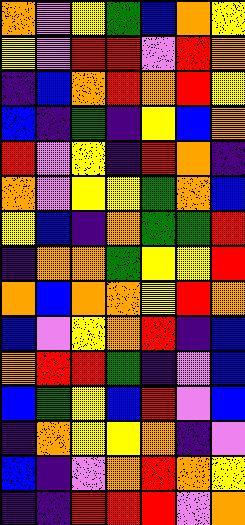[["orange", "violet", "yellow", "green", "blue", "orange", "yellow"], ["yellow", "violet", "red", "red", "violet", "red", "orange"], ["indigo", "blue", "orange", "red", "orange", "red", "yellow"], ["blue", "indigo", "green", "indigo", "yellow", "blue", "orange"], ["red", "violet", "yellow", "indigo", "red", "orange", "indigo"], ["orange", "violet", "yellow", "yellow", "green", "orange", "blue"], ["yellow", "blue", "indigo", "orange", "green", "green", "red"], ["indigo", "orange", "orange", "green", "yellow", "yellow", "red"], ["orange", "blue", "orange", "orange", "yellow", "red", "orange"], ["blue", "violet", "yellow", "orange", "red", "indigo", "blue"], ["orange", "red", "red", "green", "indigo", "violet", "blue"], ["blue", "green", "yellow", "blue", "red", "violet", "blue"], ["indigo", "orange", "yellow", "yellow", "orange", "indigo", "violet"], ["blue", "indigo", "violet", "orange", "red", "orange", "yellow"], ["indigo", "indigo", "red", "red", "red", "violet", "orange"]]